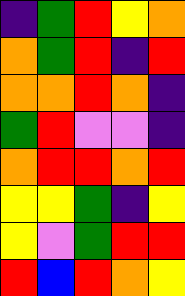[["indigo", "green", "red", "yellow", "orange"], ["orange", "green", "red", "indigo", "red"], ["orange", "orange", "red", "orange", "indigo"], ["green", "red", "violet", "violet", "indigo"], ["orange", "red", "red", "orange", "red"], ["yellow", "yellow", "green", "indigo", "yellow"], ["yellow", "violet", "green", "red", "red"], ["red", "blue", "red", "orange", "yellow"]]